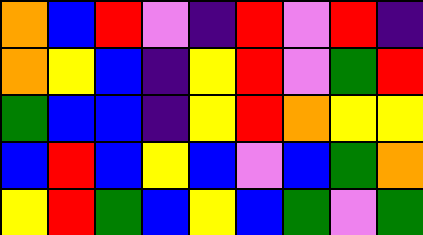[["orange", "blue", "red", "violet", "indigo", "red", "violet", "red", "indigo"], ["orange", "yellow", "blue", "indigo", "yellow", "red", "violet", "green", "red"], ["green", "blue", "blue", "indigo", "yellow", "red", "orange", "yellow", "yellow"], ["blue", "red", "blue", "yellow", "blue", "violet", "blue", "green", "orange"], ["yellow", "red", "green", "blue", "yellow", "blue", "green", "violet", "green"]]